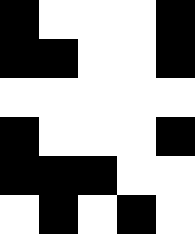[["black", "white", "white", "white", "black"], ["black", "black", "white", "white", "black"], ["white", "white", "white", "white", "white"], ["black", "white", "white", "white", "black"], ["black", "black", "black", "white", "white"], ["white", "black", "white", "black", "white"]]